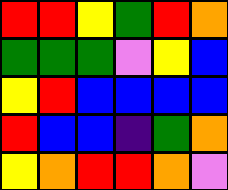[["red", "red", "yellow", "green", "red", "orange"], ["green", "green", "green", "violet", "yellow", "blue"], ["yellow", "red", "blue", "blue", "blue", "blue"], ["red", "blue", "blue", "indigo", "green", "orange"], ["yellow", "orange", "red", "red", "orange", "violet"]]